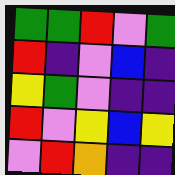[["green", "green", "red", "violet", "green"], ["red", "indigo", "violet", "blue", "indigo"], ["yellow", "green", "violet", "indigo", "indigo"], ["red", "violet", "yellow", "blue", "yellow"], ["violet", "red", "orange", "indigo", "indigo"]]